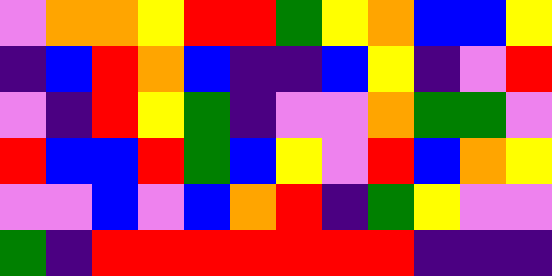[["violet", "orange", "orange", "yellow", "red", "red", "green", "yellow", "orange", "blue", "blue", "yellow"], ["indigo", "blue", "red", "orange", "blue", "indigo", "indigo", "blue", "yellow", "indigo", "violet", "red"], ["violet", "indigo", "red", "yellow", "green", "indigo", "violet", "violet", "orange", "green", "green", "violet"], ["red", "blue", "blue", "red", "green", "blue", "yellow", "violet", "red", "blue", "orange", "yellow"], ["violet", "violet", "blue", "violet", "blue", "orange", "red", "indigo", "green", "yellow", "violet", "violet"], ["green", "indigo", "red", "red", "red", "red", "red", "red", "red", "indigo", "indigo", "indigo"]]